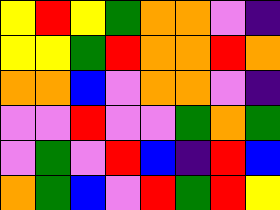[["yellow", "red", "yellow", "green", "orange", "orange", "violet", "indigo"], ["yellow", "yellow", "green", "red", "orange", "orange", "red", "orange"], ["orange", "orange", "blue", "violet", "orange", "orange", "violet", "indigo"], ["violet", "violet", "red", "violet", "violet", "green", "orange", "green"], ["violet", "green", "violet", "red", "blue", "indigo", "red", "blue"], ["orange", "green", "blue", "violet", "red", "green", "red", "yellow"]]